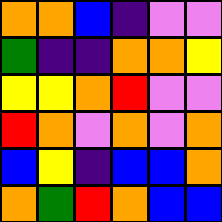[["orange", "orange", "blue", "indigo", "violet", "violet"], ["green", "indigo", "indigo", "orange", "orange", "yellow"], ["yellow", "yellow", "orange", "red", "violet", "violet"], ["red", "orange", "violet", "orange", "violet", "orange"], ["blue", "yellow", "indigo", "blue", "blue", "orange"], ["orange", "green", "red", "orange", "blue", "blue"]]